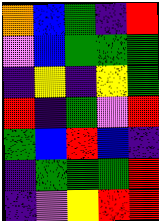[["orange", "blue", "green", "indigo", "red"], ["violet", "blue", "green", "green", "green"], ["indigo", "yellow", "indigo", "yellow", "green"], ["red", "indigo", "green", "violet", "red"], ["green", "blue", "red", "blue", "indigo"], ["indigo", "green", "green", "green", "red"], ["indigo", "violet", "yellow", "red", "red"]]